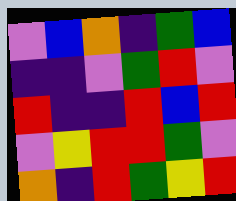[["violet", "blue", "orange", "indigo", "green", "blue"], ["indigo", "indigo", "violet", "green", "red", "violet"], ["red", "indigo", "indigo", "red", "blue", "red"], ["violet", "yellow", "red", "red", "green", "violet"], ["orange", "indigo", "red", "green", "yellow", "red"]]